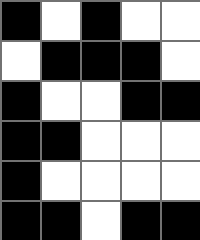[["black", "white", "black", "white", "white"], ["white", "black", "black", "black", "white"], ["black", "white", "white", "black", "black"], ["black", "black", "white", "white", "white"], ["black", "white", "white", "white", "white"], ["black", "black", "white", "black", "black"]]